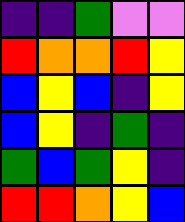[["indigo", "indigo", "green", "violet", "violet"], ["red", "orange", "orange", "red", "yellow"], ["blue", "yellow", "blue", "indigo", "yellow"], ["blue", "yellow", "indigo", "green", "indigo"], ["green", "blue", "green", "yellow", "indigo"], ["red", "red", "orange", "yellow", "blue"]]